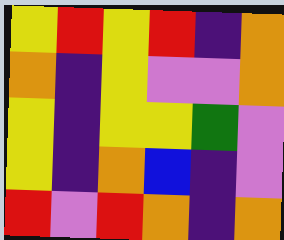[["yellow", "red", "yellow", "red", "indigo", "orange"], ["orange", "indigo", "yellow", "violet", "violet", "orange"], ["yellow", "indigo", "yellow", "yellow", "green", "violet"], ["yellow", "indigo", "orange", "blue", "indigo", "violet"], ["red", "violet", "red", "orange", "indigo", "orange"]]